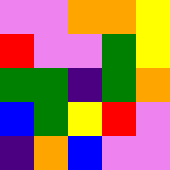[["violet", "violet", "orange", "orange", "yellow"], ["red", "violet", "violet", "green", "yellow"], ["green", "green", "indigo", "green", "orange"], ["blue", "green", "yellow", "red", "violet"], ["indigo", "orange", "blue", "violet", "violet"]]